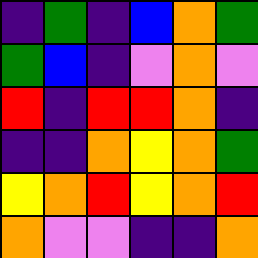[["indigo", "green", "indigo", "blue", "orange", "green"], ["green", "blue", "indigo", "violet", "orange", "violet"], ["red", "indigo", "red", "red", "orange", "indigo"], ["indigo", "indigo", "orange", "yellow", "orange", "green"], ["yellow", "orange", "red", "yellow", "orange", "red"], ["orange", "violet", "violet", "indigo", "indigo", "orange"]]